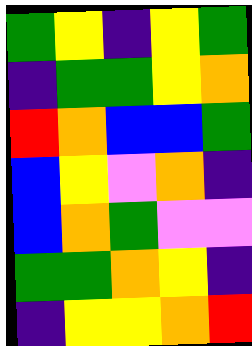[["green", "yellow", "indigo", "yellow", "green"], ["indigo", "green", "green", "yellow", "orange"], ["red", "orange", "blue", "blue", "green"], ["blue", "yellow", "violet", "orange", "indigo"], ["blue", "orange", "green", "violet", "violet"], ["green", "green", "orange", "yellow", "indigo"], ["indigo", "yellow", "yellow", "orange", "red"]]